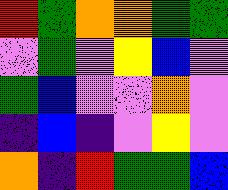[["red", "green", "orange", "orange", "green", "green"], ["violet", "green", "violet", "yellow", "blue", "violet"], ["green", "blue", "violet", "violet", "orange", "violet"], ["indigo", "blue", "indigo", "violet", "yellow", "violet"], ["orange", "indigo", "red", "green", "green", "blue"]]